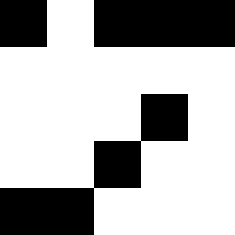[["black", "white", "black", "black", "black"], ["white", "white", "white", "white", "white"], ["white", "white", "white", "black", "white"], ["white", "white", "black", "white", "white"], ["black", "black", "white", "white", "white"]]